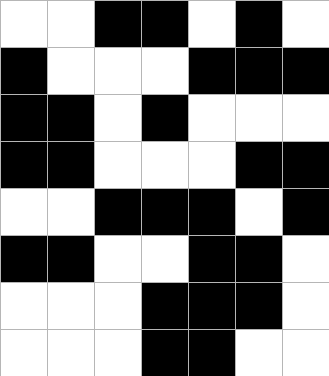[["white", "white", "black", "black", "white", "black", "white"], ["black", "white", "white", "white", "black", "black", "black"], ["black", "black", "white", "black", "white", "white", "white"], ["black", "black", "white", "white", "white", "black", "black"], ["white", "white", "black", "black", "black", "white", "black"], ["black", "black", "white", "white", "black", "black", "white"], ["white", "white", "white", "black", "black", "black", "white"], ["white", "white", "white", "black", "black", "white", "white"]]